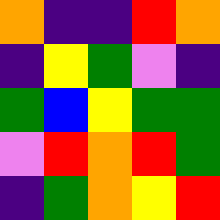[["orange", "indigo", "indigo", "red", "orange"], ["indigo", "yellow", "green", "violet", "indigo"], ["green", "blue", "yellow", "green", "green"], ["violet", "red", "orange", "red", "green"], ["indigo", "green", "orange", "yellow", "red"]]